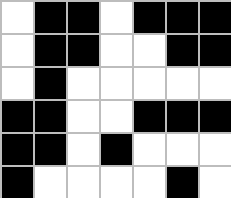[["white", "black", "black", "white", "black", "black", "black"], ["white", "black", "black", "white", "white", "black", "black"], ["white", "black", "white", "white", "white", "white", "white"], ["black", "black", "white", "white", "black", "black", "black"], ["black", "black", "white", "black", "white", "white", "white"], ["black", "white", "white", "white", "white", "black", "white"]]